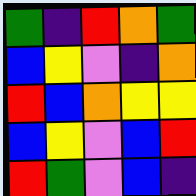[["green", "indigo", "red", "orange", "green"], ["blue", "yellow", "violet", "indigo", "orange"], ["red", "blue", "orange", "yellow", "yellow"], ["blue", "yellow", "violet", "blue", "red"], ["red", "green", "violet", "blue", "indigo"]]